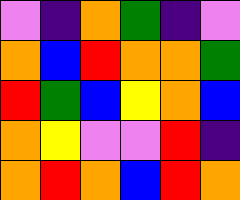[["violet", "indigo", "orange", "green", "indigo", "violet"], ["orange", "blue", "red", "orange", "orange", "green"], ["red", "green", "blue", "yellow", "orange", "blue"], ["orange", "yellow", "violet", "violet", "red", "indigo"], ["orange", "red", "orange", "blue", "red", "orange"]]